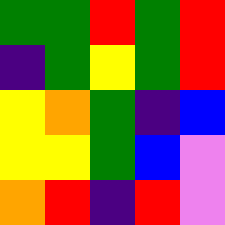[["green", "green", "red", "green", "red"], ["indigo", "green", "yellow", "green", "red"], ["yellow", "orange", "green", "indigo", "blue"], ["yellow", "yellow", "green", "blue", "violet"], ["orange", "red", "indigo", "red", "violet"]]